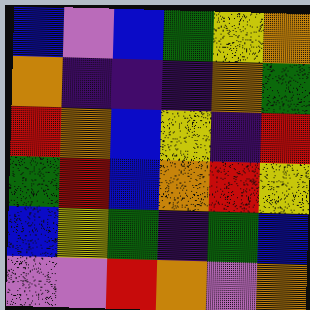[["blue", "violet", "blue", "green", "yellow", "orange"], ["orange", "indigo", "indigo", "indigo", "orange", "green"], ["red", "orange", "blue", "yellow", "indigo", "red"], ["green", "red", "blue", "orange", "red", "yellow"], ["blue", "yellow", "green", "indigo", "green", "blue"], ["violet", "violet", "red", "orange", "violet", "orange"]]